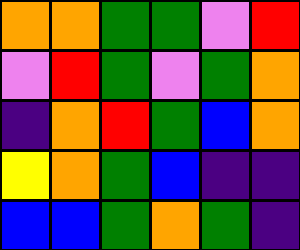[["orange", "orange", "green", "green", "violet", "red"], ["violet", "red", "green", "violet", "green", "orange"], ["indigo", "orange", "red", "green", "blue", "orange"], ["yellow", "orange", "green", "blue", "indigo", "indigo"], ["blue", "blue", "green", "orange", "green", "indigo"]]